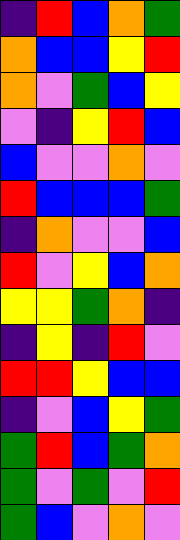[["indigo", "red", "blue", "orange", "green"], ["orange", "blue", "blue", "yellow", "red"], ["orange", "violet", "green", "blue", "yellow"], ["violet", "indigo", "yellow", "red", "blue"], ["blue", "violet", "violet", "orange", "violet"], ["red", "blue", "blue", "blue", "green"], ["indigo", "orange", "violet", "violet", "blue"], ["red", "violet", "yellow", "blue", "orange"], ["yellow", "yellow", "green", "orange", "indigo"], ["indigo", "yellow", "indigo", "red", "violet"], ["red", "red", "yellow", "blue", "blue"], ["indigo", "violet", "blue", "yellow", "green"], ["green", "red", "blue", "green", "orange"], ["green", "violet", "green", "violet", "red"], ["green", "blue", "violet", "orange", "violet"]]